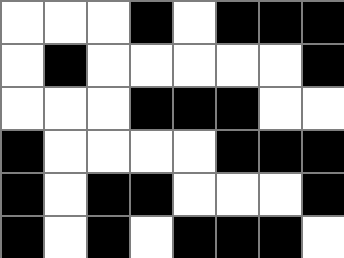[["white", "white", "white", "black", "white", "black", "black", "black"], ["white", "black", "white", "white", "white", "white", "white", "black"], ["white", "white", "white", "black", "black", "black", "white", "white"], ["black", "white", "white", "white", "white", "black", "black", "black"], ["black", "white", "black", "black", "white", "white", "white", "black"], ["black", "white", "black", "white", "black", "black", "black", "white"]]